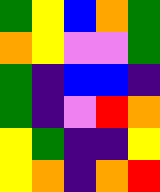[["green", "yellow", "blue", "orange", "green"], ["orange", "yellow", "violet", "violet", "green"], ["green", "indigo", "blue", "blue", "indigo"], ["green", "indigo", "violet", "red", "orange"], ["yellow", "green", "indigo", "indigo", "yellow"], ["yellow", "orange", "indigo", "orange", "red"]]